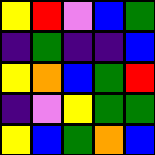[["yellow", "red", "violet", "blue", "green"], ["indigo", "green", "indigo", "indigo", "blue"], ["yellow", "orange", "blue", "green", "red"], ["indigo", "violet", "yellow", "green", "green"], ["yellow", "blue", "green", "orange", "blue"]]